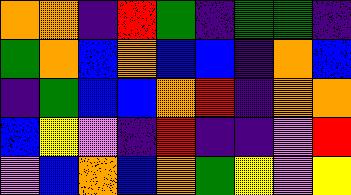[["orange", "orange", "indigo", "red", "green", "indigo", "green", "green", "indigo"], ["green", "orange", "blue", "orange", "blue", "blue", "indigo", "orange", "blue"], ["indigo", "green", "blue", "blue", "orange", "red", "indigo", "orange", "orange"], ["blue", "yellow", "violet", "indigo", "red", "indigo", "indigo", "violet", "red"], ["violet", "blue", "orange", "blue", "orange", "green", "yellow", "violet", "yellow"]]